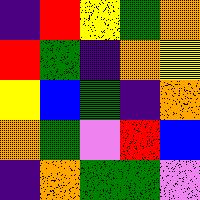[["indigo", "red", "yellow", "green", "orange"], ["red", "green", "indigo", "orange", "yellow"], ["yellow", "blue", "green", "indigo", "orange"], ["orange", "green", "violet", "red", "blue"], ["indigo", "orange", "green", "green", "violet"]]